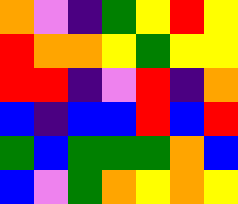[["orange", "violet", "indigo", "green", "yellow", "red", "yellow"], ["red", "orange", "orange", "yellow", "green", "yellow", "yellow"], ["red", "red", "indigo", "violet", "red", "indigo", "orange"], ["blue", "indigo", "blue", "blue", "red", "blue", "red"], ["green", "blue", "green", "green", "green", "orange", "blue"], ["blue", "violet", "green", "orange", "yellow", "orange", "yellow"]]